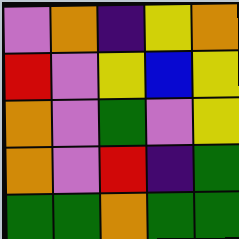[["violet", "orange", "indigo", "yellow", "orange"], ["red", "violet", "yellow", "blue", "yellow"], ["orange", "violet", "green", "violet", "yellow"], ["orange", "violet", "red", "indigo", "green"], ["green", "green", "orange", "green", "green"]]